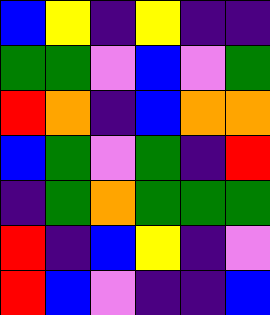[["blue", "yellow", "indigo", "yellow", "indigo", "indigo"], ["green", "green", "violet", "blue", "violet", "green"], ["red", "orange", "indigo", "blue", "orange", "orange"], ["blue", "green", "violet", "green", "indigo", "red"], ["indigo", "green", "orange", "green", "green", "green"], ["red", "indigo", "blue", "yellow", "indigo", "violet"], ["red", "blue", "violet", "indigo", "indigo", "blue"]]